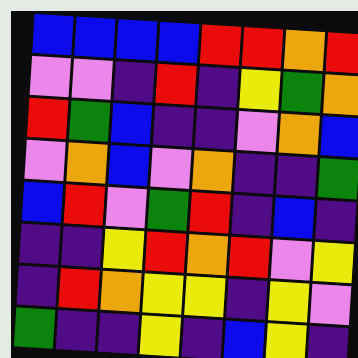[["blue", "blue", "blue", "blue", "red", "red", "orange", "red"], ["violet", "violet", "indigo", "red", "indigo", "yellow", "green", "orange"], ["red", "green", "blue", "indigo", "indigo", "violet", "orange", "blue"], ["violet", "orange", "blue", "violet", "orange", "indigo", "indigo", "green"], ["blue", "red", "violet", "green", "red", "indigo", "blue", "indigo"], ["indigo", "indigo", "yellow", "red", "orange", "red", "violet", "yellow"], ["indigo", "red", "orange", "yellow", "yellow", "indigo", "yellow", "violet"], ["green", "indigo", "indigo", "yellow", "indigo", "blue", "yellow", "indigo"]]